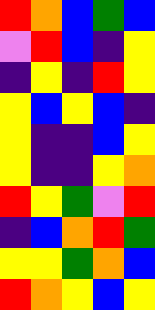[["red", "orange", "blue", "green", "blue"], ["violet", "red", "blue", "indigo", "yellow"], ["indigo", "yellow", "indigo", "red", "yellow"], ["yellow", "blue", "yellow", "blue", "indigo"], ["yellow", "indigo", "indigo", "blue", "yellow"], ["yellow", "indigo", "indigo", "yellow", "orange"], ["red", "yellow", "green", "violet", "red"], ["indigo", "blue", "orange", "red", "green"], ["yellow", "yellow", "green", "orange", "blue"], ["red", "orange", "yellow", "blue", "yellow"]]